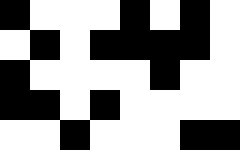[["black", "white", "white", "white", "black", "white", "black", "white"], ["white", "black", "white", "black", "black", "black", "black", "white"], ["black", "white", "white", "white", "white", "black", "white", "white"], ["black", "black", "white", "black", "white", "white", "white", "white"], ["white", "white", "black", "white", "white", "white", "black", "black"]]